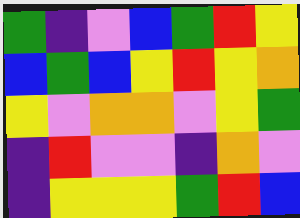[["green", "indigo", "violet", "blue", "green", "red", "yellow"], ["blue", "green", "blue", "yellow", "red", "yellow", "orange"], ["yellow", "violet", "orange", "orange", "violet", "yellow", "green"], ["indigo", "red", "violet", "violet", "indigo", "orange", "violet"], ["indigo", "yellow", "yellow", "yellow", "green", "red", "blue"]]